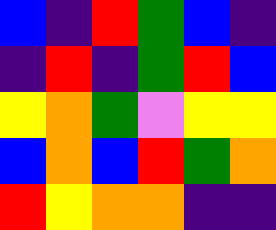[["blue", "indigo", "red", "green", "blue", "indigo"], ["indigo", "red", "indigo", "green", "red", "blue"], ["yellow", "orange", "green", "violet", "yellow", "yellow"], ["blue", "orange", "blue", "red", "green", "orange"], ["red", "yellow", "orange", "orange", "indigo", "indigo"]]